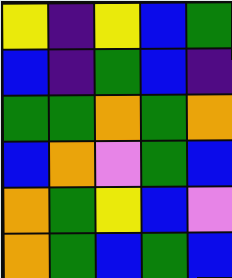[["yellow", "indigo", "yellow", "blue", "green"], ["blue", "indigo", "green", "blue", "indigo"], ["green", "green", "orange", "green", "orange"], ["blue", "orange", "violet", "green", "blue"], ["orange", "green", "yellow", "blue", "violet"], ["orange", "green", "blue", "green", "blue"]]